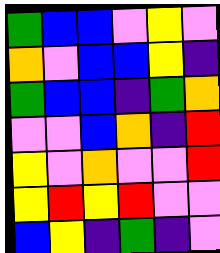[["green", "blue", "blue", "violet", "yellow", "violet"], ["orange", "violet", "blue", "blue", "yellow", "indigo"], ["green", "blue", "blue", "indigo", "green", "orange"], ["violet", "violet", "blue", "orange", "indigo", "red"], ["yellow", "violet", "orange", "violet", "violet", "red"], ["yellow", "red", "yellow", "red", "violet", "violet"], ["blue", "yellow", "indigo", "green", "indigo", "violet"]]